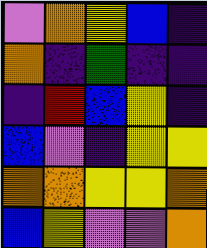[["violet", "orange", "yellow", "blue", "indigo"], ["orange", "indigo", "green", "indigo", "indigo"], ["indigo", "red", "blue", "yellow", "indigo"], ["blue", "violet", "indigo", "yellow", "yellow"], ["orange", "orange", "yellow", "yellow", "orange"], ["blue", "yellow", "violet", "violet", "orange"]]